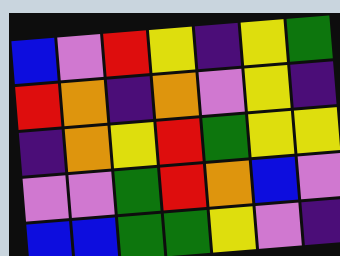[["blue", "violet", "red", "yellow", "indigo", "yellow", "green"], ["red", "orange", "indigo", "orange", "violet", "yellow", "indigo"], ["indigo", "orange", "yellow", "red", "green", "yellow", "yellow"], ["violet", "violet", "green", "red", "orange", "blue", "violet"], ["blue", "blue", "green", "green", "yellow", "violet", "indigo"]]